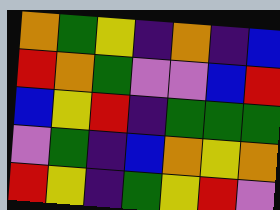[["orange", "green", "yellow", "indigo", "orange", "indigo", "blue"], ["red", "orange", "green", "violet", "violet", "blue", "red"], ["blue", "yellow", "red", "indigo", "green", "green", "green"], ["violet", "green", "indigo", "blue", "orange", "yellow", "orange"], ["red", "yellow", "indigo", "green", "yellow", "red", "violet"]]